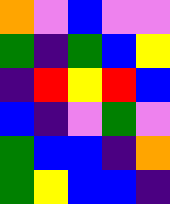[["orange", "violet", "blue", "violet", "violet"], ["green", "indigo", "green", "blue", "yellow"], ["indigo", "red", "yellow", "red", "blue"], ["blue", "indigo", "violet", "green", "violet"], ["green", "blue", "blue", "indigo", "orange"], ["green", "yellow", "blue", "blue", "indigo"]]